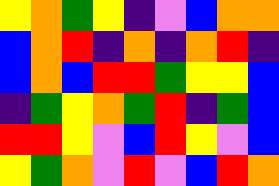[["yellow", "orange", "green", "yellow", "indigo", "violet", "blue", "orange", "orange"], ["blue", "orange", "red", "indigo", "orange", "indigo", "orange", "red", "indigo"], ["blue", "orange", "blue", "red", "red", "green", "yellow", "yellow", "blue"], ["indigo", "green", "yellow", "orange", "green", "red", "indigo", "green", "blue"], ["red", "red", "yellow", "violet", "blue", "red", "yellow", "violet", "blue"], ["yellow", "green", "orange", "violet", "red", "violet", "blue", "red", "orange"]]